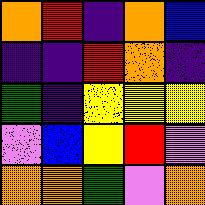[["orange", "red", "indigo", "orange", "blue"], ["indigo", "indigo", "red", "orange", "indigo"], ["green", "indigo", "yellow", "yellow", "yellow"], ["violet", "blue", "yellow", "red", "violet"], ["orange", "orange", "green", "violet", "orange"]]